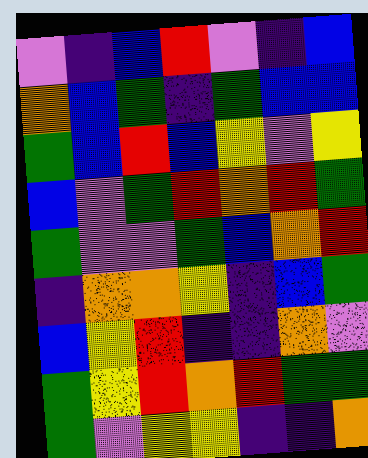[["violet", "indigo", "blue", "red", "violet", "indigo", "blue"], ["orange", "blue", "green", "indigo", "green", "blue", "blue"], ["green", "blue", "red", "blue", "yellow", "violet", "yellow"], ["blue", "violet", "green", "red", "orange", "red", "green"], ["green", "violet", "violet", "green", "blue", "orange", "red"], ["indigo", "orange", "orange", "yellow", "indigo", "blue", "green"], ["blue", "yellow", "red", "indigo", "indigo", "orange", "violet"], ["green", "yellow", "red", "orange", "red", "green", "green"], ["green", "violet", "yellow", "yellow", "indigo", "indigo", "orange"]]